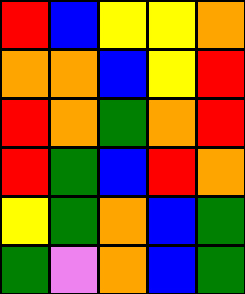[["red", "blue", "yellow", "yellow", "orange"], ["orange", "orange", "blue", "yellow", "red"], ["red", "orange", "green", "orange", "red"], ["red", "green", "blue", "red", "orange"], ["yellow", "green", "orange", "blue", "green"], ["green", "violet", "orange", "blue", "green"]]